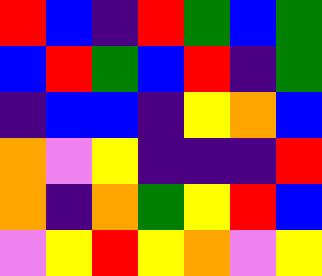[["red", "blue", "indigo", "red", "green", "blue", "green"], ["blue", "red", "green", "blue", "red", "indigo", "green"], ["indigo", "blue", "blue", "indigo", "yellow", "orange", "blue"], ["orange", "violet", "yellow", "indigo", "indigo", "indigo", "red"], ["orange", "indigo", "orange", "green", "yellow", "red", "blue"], ["violet", "yellow", "red", "yellow", "orange", "violet", "yellow"]]